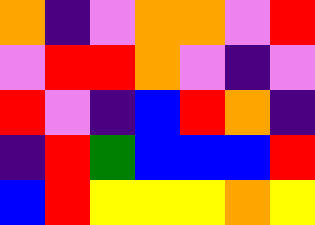[["orange", "indigo", "violet", "orange", "orange", "violet", "red"], ["violet", "red", "red", "orange", "violet", "indigo", "violet"], ["red", "violet", "indigo", "blue", "red", "orange", "indigo"], ["indigo", "red", "green", "blue", "blue", "blue", "red"], ["blue", "red", "yellow", "yellow", "yellow", "orange", "yellow"]]